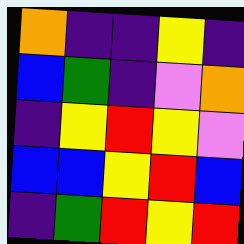[["orange", "indigo", "indigo", "yellow", "indigo"], ["blue", "green", "indigo", "violet", "orange"], ["indigo", "yellow", "red", "yellow", "violet"], ["blue", "blue", "yellow", "red", "blue"], ["indigo", "green", "red", "yellow", "red"]]